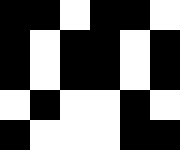[["black", "black", "white", "black", "black", "white"], ["black", "white", "black", "black", "white", "black"], ["black", "white", "black", "black", "white", "black"], ["white", "black", "white", "white", "black", "white"], ["black", "white", "white", "white", "black", "black"]]